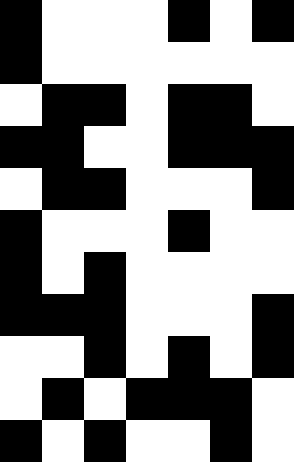[["black", "white", "white", "white", "black", "white", "black"], ["black", "white", "white", "white", "white", "white", "white"], ["white", "black", "black", "white", "black", "black", "white"], ["black", "black", "white", "white", "black", "black", "black"], ["white", "black", "black", "white", "white", "white", "black"], ["black", "white", "white", "white", "black", "white", "white"], ["black", "white", "black", "white", "white", "white", "white"], ["black", "black", "black", "white", "white", "white", "black"], ["white", "white", "black", "white", "black", "white", "black"], ["white", "black", "white", "black", "black", "black", "white"], ["black", "white", "black", "white", "white", "black", "white"]]